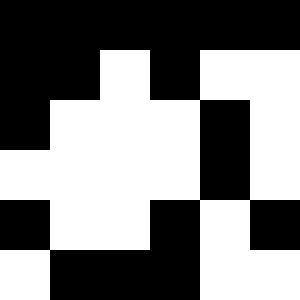[["black", "black", "black", "black", "black", "black"], ["black", "black", "white", "black", "white", "white"], ["black", "white", "white", "white", "black", "white"], ["white", "white", "white", "white", "black", "white"], ["black", "white", "white", "black", "white", "black"], ["white", "black", "black", "black", "white", "white"]]